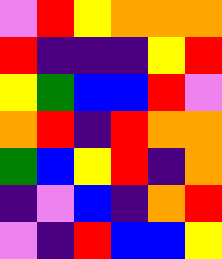[["violet", "red", "yellow", "orange", "orange", "orange"], ["red", "indigo", "indigo", "indigo", "yellow", "red"], ["yellow", "green", "blue", "blue", "red", "violet"], ["orange", "red", "indigo", "red", "orange", "orange"], ["green", "blue", "yellow", "red", "indigo", "orange"], ["indigo", "violet", "blue", "indigo", "orange", "red"], ["violet", "indigo", "red", "blue", "blue", "yellow"]]